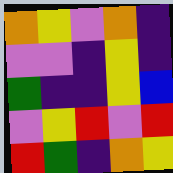[["orange", "yellow", "violet", "orange", "indigo"], ["violet", "violet", "indigo", "yellow", "indigo"], ["green", "indigo", "indigo", "yellow", "blue"], ["violet", "yellow", "red", "violet", "red"], ["red", "green", "indigo", "orange", "yellow"]]